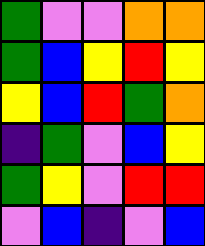[["green", "violet", "violet", "orange", "orange"], ["green", "blue", "yellow", "red", "yellow"], ["yellow", "blue", "red", "green", "orange"], ["indigo", "green", "violet", "blue", "yellow"], ["green", "yellow", "violet", "red", "red"], ["violet", "blue", "indigo", "violet", "blue"]]